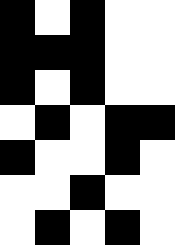[["black", "white", "black", "white", "white"], ["black", "black", "black", "white", "white"], ["black", "white", "black", "white", "white"], ["white", "black", "white", "black", "black"], ["black", "white", "white", "black", "white"], ["white", "white", "black", "white", "white"], ["white", "black", "white", "black", "white"]]